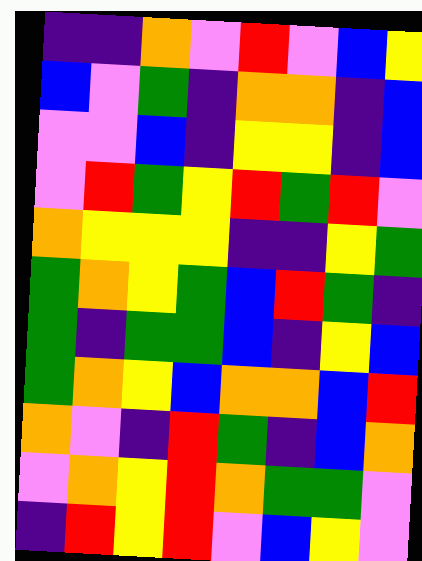[["indigo", "indigo", "orange", "violet", "red", "violet", "blue", "yellow"], ["blue", "violet", "green", "indigo", "orange", "orange", "indigo", "blue"], ["violet", "violet", "blue", "indigo", "yellow", "yellow", "indigo", "blue"], ["violet", "red", "green", "yellow", "red", "green", "red", "violet"], ["orange", "yellow", "yellow", "yellow", "indigo", "indigo", "yellow", "green"], ["green", "orange", "yellow", "green", "blue", "red", "green", "indigo"], ["green", "indigo", "green", "green", "blue", "indigo", "yellow", "blue"], ["green", "orange", "yellow", "blue", "orange", "orange", "blue", "red"], ["orange", "violet", "indigo", "red", "green", "indigo", "blue", "orange"], ["violet", "orange", "yellow", "red", "orange", "green", "green", "violet"], ["indigo", "red", "yellow", "red", "violet", "blue", "yellow", "violet"]]